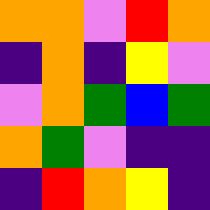[["orange", "orange", "violet", "red", "orange"], ["indigo", "orange", "indigo", "yellow", "violet"], ["violet", "orange", "green", "blue", "green"], ["orange", "green", "violet", "indigo", "indigo"], ["indigo", "red", "orange", "yellow", "indigo"]]